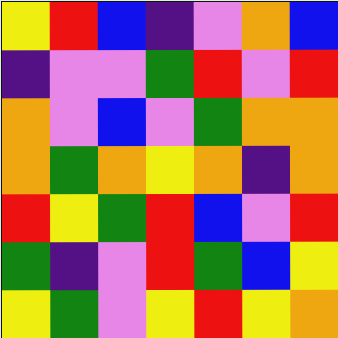[["yellow", "red", "blue", "indigo", "violet", "orange", "blue"], ["indigo", "violet", "violet", "green", "red", "violet", "red"], ["orange", "violet", "blue", "violet", "green", "orange", "orange"], ["orange", "green", "orange", "yellow", "orange", "indigo", "orange"], ["red", "yellow", "green", "red", "blue", "violet", "red"], ["green", "indigo", "violet", "red", "green", "blue", "yellow"], ["yellow", "green", "violet", "yellow", "red", "yellow", "orange"]]